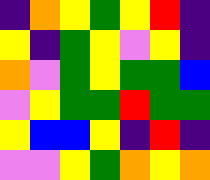[["indigo", "orange", "yellow", "green", "yellow", "red", "indigo"], ["yellow", "indigo", "green", "yellow", "violet", "yellow", "indigo"], ["orange", "violet", "green", "yellow", "green", "green", "blue"], ["violet", "yellow", "green", "green", "red", "green", "green"], ["yellow", "blue", "blue", "yellow", "indigo", "red", "indigo"], ["violet", "violet", "yellow", "green", "orange", "yellow", "orange"]]